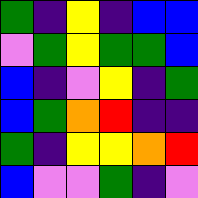[["green", "indigo", "yellow", "indigo", "blue", "blue"], ["violet", "green", "yellow", "green", "green", "blue"], ["blue", "indigo", "violet", "yellow", "indigo", "green"], ["blue", "green", "orange", "red", "indigo", "indigo"], ["green", "indigo", "yellow", "yellow", "orange", "red"], ["blue", "violet", "violet", "green", "indigo", "violet"]]